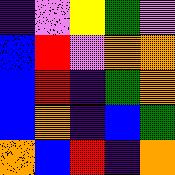[["indigo", "violet", "yellow", "green", "violet"], ["blue", "red", "violet", "orange", "orange"], ["blue", "red", "indigo", "green", "orange"], ["blue", "orange", "indigo", "blue", "green"], ["orange", "blue", "red", "indigo", "orange"]]